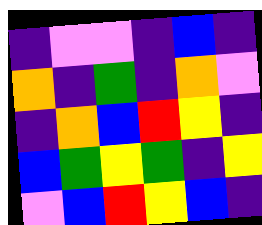[["indigo", "violet", "violet", "indigo", "blue", "indigo"], ["orange", "indigo", "green", "indigo", "orange", "violet"], ["indigo", "orange", "blue", "red", "yellow", "indigo"], ["blue", "green", "yellow", "green", "indigo", "yellow"], ["violet", "blue", "red", "yellow", "blue", "indigo"]]